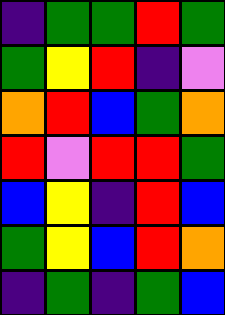[["indigo", "green", "green", "red", "green"], ["green", "yellow", "red", "indigo", "violet"], ["orange", "red", "blue", "green", "orange"], ["red", "violet", "red", "red", "green"], ["blue", "yellow", "indigo", "red", "blue"], ["green", "yellow", "blue", "red", "orange"], ["indigo", "green", "indigo", "green", "blue"]]